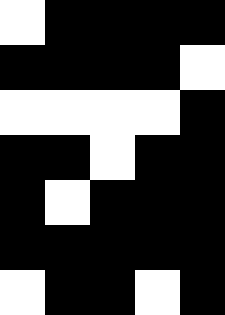[["white", "black", "black", "black", "black"], ["black", "black", "black", "black", "white"], ["white", "white", "white", "white", "black"], ["black", "black", "white", "black", "black"], ["black", "white", "black", "black", "black"], ["black", "black", "black", "black", "black"], ["white", "black", "black", "white", "black"]]